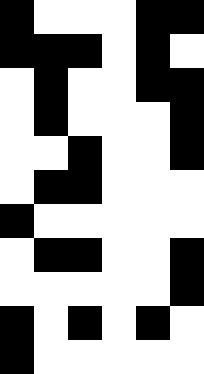[["black", "white", "white", "white", "black", "black"], ["black", "black", "black", "white", "black", "white"], ["white", "black", "white", "white", "black", "black"], ["white", "black", "white", "white", "white", "black"], ["white", "white", "black", "white", "white", "black"], ["white", "black", "black", "white", "white", "white"], ["black", "white", "white", "white", "white", "white"], ["white", "black", "black", "white", "white", "black"], ["white", "white", "white", "white", "white", "black"], ["black", "white", "black", "white", "black", "white"], ["black", "white", "white", "white", "white", "white"]]